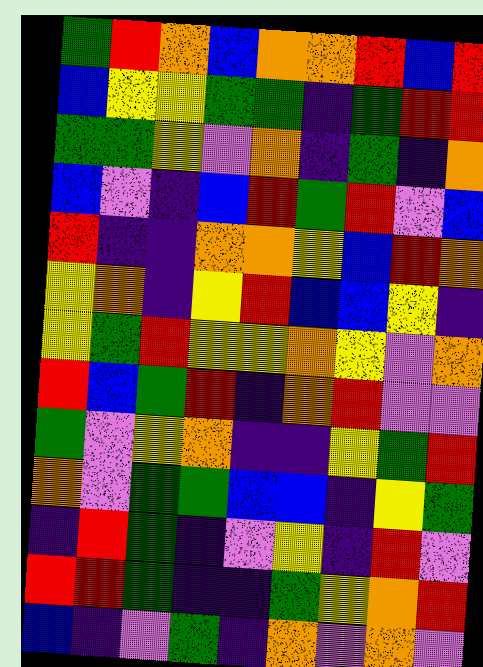[["green", "red", "orange", "blue", "orange", "orange", "red", "blue", "red"], ["blue", "yellow", "yellow", "green", "green", "indigo", "green", "red", "red"], ["green", "green", "yellow", "violet", "orange", "indigo", "green", "indigo", "orange"], ["blue", "violet", "indigo", "blue", "red", "green", "red", "violet", "blue"], ["red", "indigo", "indigo", "orange", "orange", "yellow", "blue", "red", "orange"], ["yellow", "orange", "indigo", "yellow", "red", "blue", "blue", "yellow", "indigo"], ["yellow", "green", "red", "yellow", "yellow", "orange", "yellow", "violet", "orange"], ["red", "blue", "green", "red", "indigo", "orange", "red", "violet", "violet"], ["green", "violet", "yellow", "orange", "indigo", "indigo", "yellow", "green", "red"], ["orange", "violet", "green", "green", "blue", "blue", "indigo", "yellow", "green"], ["indigo", "red", "green", "indigo", "violet", "yellow", "indigo", "red", "violet"], ["red", "red", "green", "indigo", "indigo", "green", "yellow", "orange", "red"], ["blue", "indigo", "violet", "green", "indigo", "orange", "violet", "orange", "violet"]]